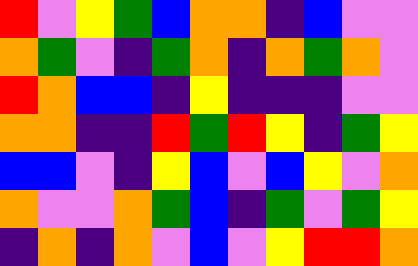[["red", "violet", "yellow", "green", "blue", "orange", "orange", "indigo", "blue", "violet", "violet"], ["orange", "green", "violet", "indigo", "green", "orange", "indigo", "orange", "green", "orange", "violet"], ["red", "orange", "blue", "blue", "indigo", "yellow", "indigo", "indigo", "indigo", "violet", "violet"], ["orange", "orange", "indigo", "indigo", "red", "green", "red", "yellow", "indigo", "green", "yellow"], ["blue", "blue", "violet", "indigo", "yellow", "blue", "violet", "blue", "yellow", "violet", "orange"], ["orange", "violet", "violet", "orange", "green", "blue", "indigo", "green", "violet", "green", "yellow"], ["indigo", "orange", "indigo", "orange", "violet", "blue", "violet", "yellow", "red", "red", "orange"]]